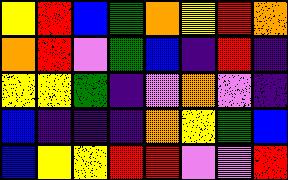[["yellow", "red", "blue", "green", "orange", "yellow", "red", "orange"], ["orange", "red", "violet", "green", "blue", "indigo", "red", "indigo"], ["yellow", "yellow", "green", "indigo", "violet", "orange", "violet", "indigo"], ["blue", "indigo", "indigo", "indigo", "orange", "yellow", "green", "blue"], ["blue", "yellow", "yellow", "red", "red", "violet", "violet", "red"]]